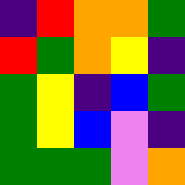[["indigo", "red", "orange", "orange", "green"], ["red", "green", "orange", "yellow", "indigo"], ["green", "yellow", "indigo", "blue", "green"], ["green", "yellow", "blue", "violet", "indigo"], ["green", "green", "green", "violet", "orange"]]